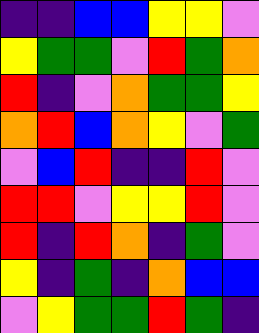[["indigo", "indigo", "blue", "blue", "yellow", "yellow", "violet"], ["yellow", "green", "green", "violet", "red", "green", "orange"], ["red", "indigo", "violet", "orange", "green", "green", "yellow"], ["orange", "red", "blue", "orange", "yellow", "violet", "green"], ["violet", "blue", "red", "indigo", "indigo", "red", "violet"], ["red", "red", "violet", "yellow", "yellow", "red", "violet"], ["red", "indigo", "red", "orange", "indigo", "green", "violet"], ["yellow", "indigo", "green", "indigo", "orange", "blue", "blue"], ["violet", "yellow", "green", "green", "red", "green", "indigo"]]